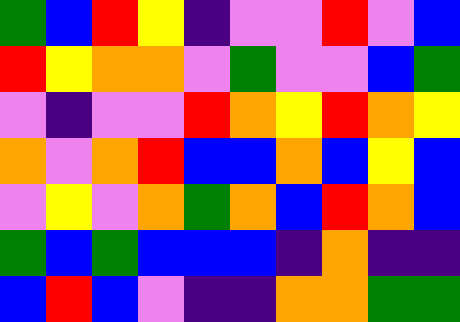[["green", "blue", "red", "yellow", "indigo", "violet", "violet", "red", "violet", "blue"], ["red", "yellow", "orange", "orange", "violet", "green", "violet", "violet", "blue", "green"], ["violet", "indigo", "violet", "violet", "red", "orange", "yellow", "red", "orange", "yellow"], ["orange", "violet", "orange", "red", "blue", "blue", "orange", "blue", "yellow", "blue"], ["violet", "yellow", "violet", "orange", "green", "orange", "blue", "red", "orange", "blue"], ["green", "blue", "green", "blue", "blue", "blue", "indigo", "orange", "indigo", "indigo"], ["blue", "red", "blue", "violet", "indigo", "indigo", "orange", "orange", "green", "green"]]